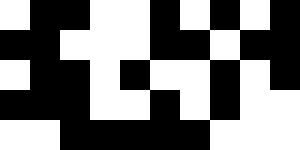[["white", "black", "black", "white", "white", "black", "white", "black", "white", "black"], ["black", "black", "white", "white", "white", "black", "black", "white", "black", "black"], ["white", "black", "black", "white", "black", "white", "white", "black", "white", "black"], ["black", "black", "black", "white", "white", "black", "white", "black", "white", "white"], ["white", "white", "black", "black", "black", "black", "black", "white", "white", "white"]]